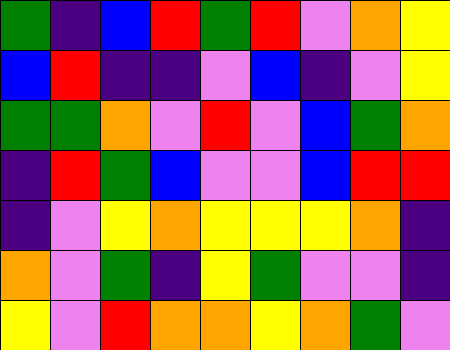[["green", "indigo", "blue", "red", "green", "red", "violet", "orange", "yellow"], ["blue", "red", "indigo", "indigo", "violet", "blue", "indigo", "violet", "yellow"], ["green", "green", "orange", "violet", "red", "violet", "blue", "green", "orange"], ["indigo", "red", "green", "blue", "violet", "violet", "blue", "red", "red"], ["indigo", "violet", "yellow", "orange", "yellow", "yellow", "yellow", "orange", "indigo"], ["orange", "violet", "green", "indigo", "yellow", "green", "violet", "violet", "indigo"], ["yellow", "violet", "red", "orange", "orange", "yellow", "orange", "green", "violet"]]